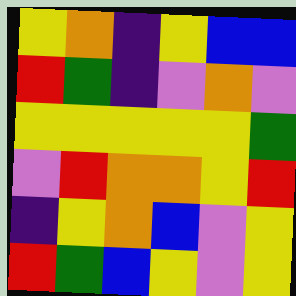[["yellow", "orange", "indigo", "yellow", "blue", "blue"], ["red", "green", "indigo", "violet", "orange", "violet"], ["yellow", "yellow", "yellow", "yellow", "yellow", "green"], ["violet", "red", "orange", "orange", "yellow", "red"], ["indigo", "yellow", "orange", "blue", "violet", "yellow"], ["red", "green", "blue", "yellow", "violet", "yellow"]]